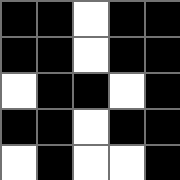[["black", "black", "white", "black", "black"], ["black", "black", "white", "black", "black"], ["white", "black", "black", "white", "black"], ["black", "black", "white", "black", "black"], ["white", "black", "white", "white", "black"]]